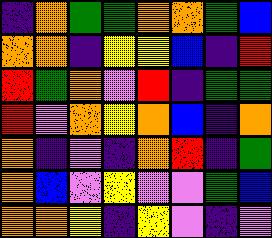[["indigo", "orange", "green", "green", "orange", "orange", "green", "blue"], ["orange", "orange", "indigo", "yellow", "yellow", "blue", "indigo", "red"], ["red", "green", "orange", "violet", "red", "indigo", "green", "green"], ["red", "violet", "orange", "yellow", "orange", "blue", "indigo", "orange"], ["orange", "indigo", "violet", "indigo", "orange", "red", "indigo", "green"], ["orange", "blue", "violet", "yellow", "violet", "violet", "green", "blue"], ["orange", "orange", "yellow", "indigo", "yellow", "violet", "indigo", "violet"]]